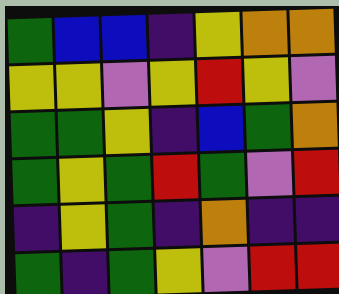[["green", "blue", "blue", "indigo", "yellow", "orange", "orange"], ["yellow", "yellow", "violet", "yellow", "red", "yellow", "violet"], ["green", "green", "yellow", "indigo", "blue", "green", "orange"], ["green", "yellow", "green", "red", "green", "violet", "red"], ["indigo", "yellow", "green", "indigo", "orange", "indigo", "indigo"], ["green", "indigo", "green", "yellow", "violet", "red", "red"]]